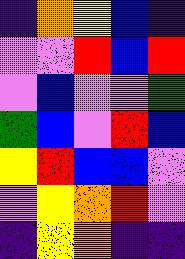[["indigo", "orange", "yellow", "blue", "indigo"], ["violet", "violet", "red", "blue", "red"], ["violet", "blue", "violet", "violet", "green"], ["green", "blue", "violet", "red", "blue"], ["yellow", "red", "blue", "blue", "violet"], ["violet", "yellow", "orange", "red", "violet"], ["indigo", "yellow", "orange", "indigo", "indigo"]]